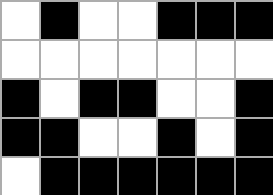[["white", "black", "white", "white", "black", "black", "black"], ["white", "white", "white", "white", "white", "white", "white"], ["black", "white", "black", "black", "white", "white", "black"], ["black", "black", "white", "white", "black", "white", "black"], ["white", "black", "black", "black", "black", "black", "black"]]